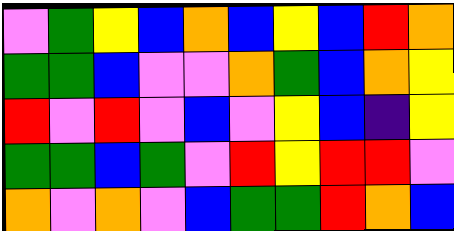[["violet", "green", "yellow", "blue", "orange", "blue", "yellow", "blue", "red", "orange"], ["green", "green", "blue", "violet", "violet", "orange", "green", "blue", "orange", "yellow"], ["red", "violet", "red", "violet", "blue", "violet", "yellow", "blue", "indigo", "yellow"], ["green", "green", "blue", "green", "violet", "red", "yellow", "red", "red", "violet"], ["orange", "violet", "orange", "violet", "blue", "green", "green", "red", "orange", "blue"]]